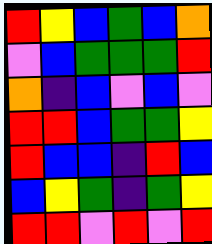[["red", "yellow", "blue", "green", "blue", "orange"], ["violet", "blue", "green", "green", "green", "red"], ["orange", "indigo", "blue", "violet", "blue", "violet"], ["red", "red", "blue", "green", "green", "yellow"], ["red", "blue", "blue", "indigo", "red", "blue"], ["blue", "yellow", "green", "indigo", "green", "yellow"], ["red", "red", "violet", "red", "violet", "red"]]